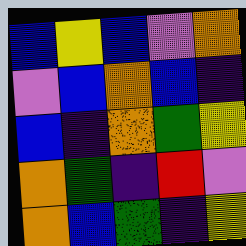[["blue", "yellow", "blue", "violet", "orange"], ["violet", "blue", "orange", "blue", "indigo"], ["blue", "indigo", "orange", "green", "yellow"], ["orange", "green", "indigo", "red", "violet"], ["orange", "blue", "green", "indigo", "yellow"]]